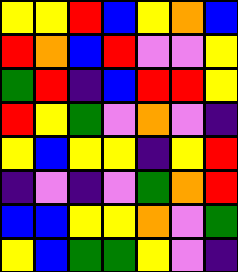[["yellow", "yellow", "red", "blue", "yellow", "orange", "blue"], ["red", "orange", "blue", "red", "violet", "violet", "yellow"], ["green", "red", "indigo", "blue", "red", "red", "yellow"], ["red", "yellow", "green", "violet", "orange", "violet", "indigo"], ["yellow", "blue", "yellow", "yellow", "indigo", "yellow", "red"], ["indigo", "violet", "indigo", "violet", "green", "orange", "red"], ["blue", "blue", "yellow", "yellow", "orange", "violet", "green"], ["yellow", "blue", "green", "green", "yellow", "violet", "indigo"]]